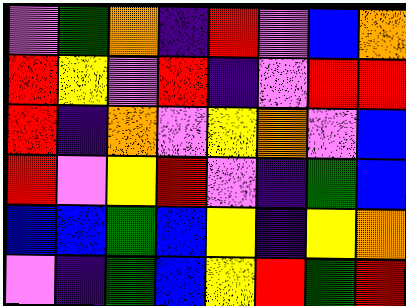[["violet", "green", "orange", "indigo", "red", "violet", "blue", "orange"], ["red", "yellow", "violet", "red", "indigo", "violet", "red", "red"], ["red", "indigo", "orange", "violet", "yellow", "orange", "violet", "blue"], ["red", "violet", "yellow", "red", "violet", "indigo", "green", "blue"], ["blue", "blue", "green", "blue", "yellow", "indigo", "yellow", "orange"], ["violet", "indigo", "green", "blue", "yellow", "red", "green", "red"]]